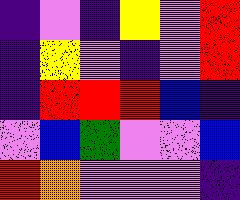[["indigo", "violet", "indigo", "yellow", "violet", "red"], ["indigo", "yellow", "violet", "indigo", "violet", "red"], ["indigo", "red", "red", "red", "blue", "indigo"], ["violet", "blue", "green", "violet", "violet", "blue"], ["red", "orange", "violet", "violet", "violet", "indigo"]]